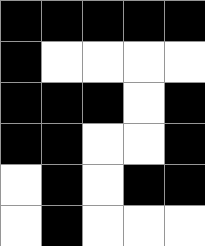[["black", "black", "black", "black", "black"], ["black", "white", "white", "white", "white"], ["black", "black", "black", "white", "black"], ["black", "black", "white", "white", "black"], ["white", "black", "white", "black", "black"], ["white", "black", "white", "white", "white"]]